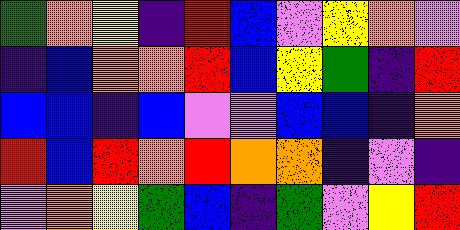[["green", "orange", "yellow", "indigo", "red", "blue", "violet", "yellow", "orange", "violet"], ["indigo", "blue", "orange", "orange", "red", "blue", "yellow", "green", "indigo", "red"], ["blue", "blue", "indigo", "blue", "violet", "violet", "blue", "blue", "indigo", "orange"], ["red", "blue", "red", "orange", "red", "orange", "orange", "indigo", "violet", "indigo"], ["violet", "orange", "yellow", "green", "blue", "indigo", "green", "violet", "yellow", "red"]]